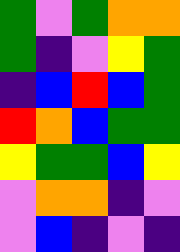[["green", "violet", "green", "orange", "orange"], ["green", "indigo", "violet", "yellow", "green"], ["indigo", "blue", "red", "blue", "green"], ["red", "orange", "blue", "green", "green"], ["yellow", "green", "green", "blue", "yellow"], ["violet", "orange", "orange", "indigo", "violet"], ["violet", "blue", "indigo", "violet", "indigo"]]